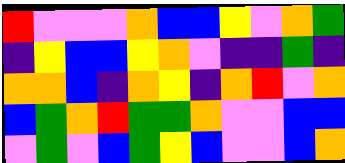[["red", "violet", "violet", "violet", "orange", "blue", "blue", "yellow", "violet", "orange", "green"], ["indigo", "yellow", "blue", "blue", "yellow", "orange", "violet", "indigo", "indigo", "green", "indigo"], ["orange", "orange", "blue", "indigo", "orange", "yellow", "indigo", "orange", "red", "violet", "orange"], ["blue", "green", "orange", "red", "green", "green", "orange", "violet", "violet", "blue", "blue"], ["violet", "green", "violet", "blue", "green", "yellow", "blue", "violet", "violet", "blue", "orange"]]